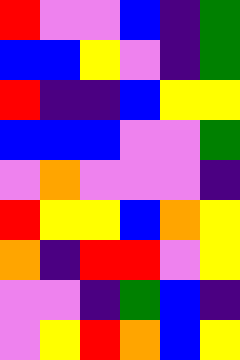[["red", "violet", "violet", "blue", "indigo", "green"], ["blue", "blue", "yellow", "violet", "indigo", "green"], ["red", "indigo", "indigo", "blue", "yellow", "yellow"], ["blue", "blue", "blue", "violet", "violet", "green"], ["violet", "orange", "violet", "violet", "violet", "indigo"], ["red", "yellow", "yellow", "blue", "orange", "yellow"], ["orange", "indigo", "red", "red", "violet", "yellow"], ["violet", "violet", "indigo", "green", "blue", "indigo"], ["violet", "yellow", "red", "orange", "blue", "yellow"]]